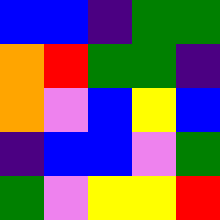[["blue", "blue", "indigo", "green", "green"], ["orange", "red", "green", "green", "indigo"], ["orange", "violet", "blue", "yellow", "blue"], ["indigo", "blue", "blue", "violet", "green"], ["green", "violet", "yellow", "yellow", "red"]]